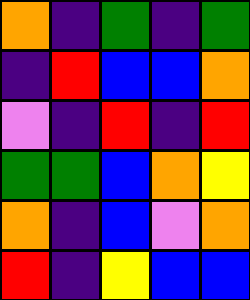[["orange", "indigo", "green", "indigo", "green"], ["indigo", "red", "blue", "blue", "orange"], ["violet", "indigo", "red", "indigo", "red"], ["green", "green", "blue", "orange", "yellow"], ["orange", "indigo", "blue", "violet", "orange"], ["red", "indigo", "yellow", "blue", "blue"]]